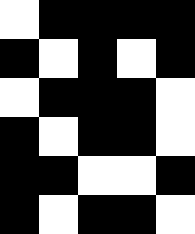[["white", "black", "black", "black", "black"], ["black", "white", "black", "white", "black"], ["white", "black", "black", "black", "white"], ["black", "white", "black", "black", "white"], ["black", "black", "white", "white", "black"], ["black", "white", "black", "black", "white"]]